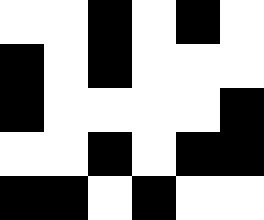[["white", "white", "black", "white", "black", "white"], ["black", "white", "black", "white", "white", "white"], ["black", "white", "white", "white", "white", "black"], ["white", "white", "black", "white", "black", "black"], ["black", "black", "white", "black", "white", "white"]]